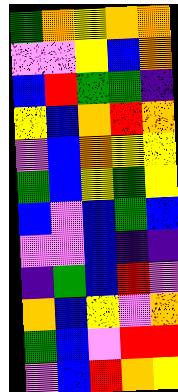[["green", "orange", "yellow", "orange", "orange"], ["violet", "violet", "yellow", "blue", "orange"], ["blue", "red", "green", "green", "indigo"], ["yellow", "blue", "orange", "red", "orange"], ["violet", "blue", "orange", "yellow", "yellow"], ["green", "blue", "yellow", "green", "yellow"], ["blue", "violet", "blue", "green", "blue"], ["violet", "violet", "blue", "indigo", "indigo"], ["indigo", "green", "blue", "red", "violet"], ["orange", "blue", "yellow", "violet", "orange"], ["green", "blue", "violet", "red", "red"], ["violet", "blue", "red", "orange", "yellow"]]